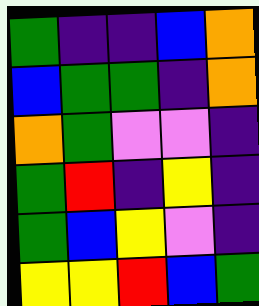[["green", "indigo", "indigo", "blue", "orange"], ["blue", "green", "green", "indigo", "orange"], ["orange", "green", "violet", "violet", "indigo"], ["green", "red", "indigo", "yellow", "indigo"], ["green", "blue", "yellow", "violet", "indigo"], ["yellow", "yellow", "red", "blue", "green"]]